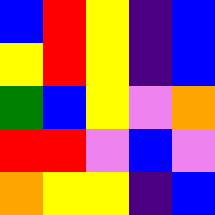[["blue", "red", "yellow", "indigo", "blue"], ["yellow", "red", "yellow", "indigo", "blue"], ["green", "blue", "yellow", "violet", "orange"], ["red", "red", "violet", "blue", "violet"], ["orange", "yellow", "yellow", "indigo", "blue"]]